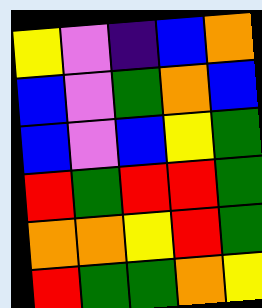[["yellow", "violet", "indigo", "blue", "orange"], ["blue", "violet", "green", "orange", "blue"], ["blue", "violet", "blue", "yellow", "green"], ["red", "green", "red", "red", "green"], ["orange", "orange", "yellow", "red", "green"], ["red", "green", "green", "orange", "yellow"]]